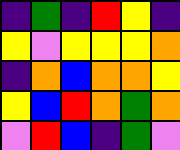[["indigo", "green", "indigo", "red", "yellow", "indigo"], ["yellow", "violet", "yellow", "yellow", "yellow", "orange"], ["indigo", "orange", "blue", "orange", "orange", "yellow"], ["yellow", "blue", "red", "orange", "green", "orange"], ["violet", "red", "blue", "indigo", "green", "violet"]]